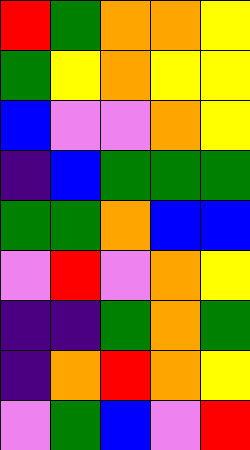[["red", "green", "orange", "orange", "yellow"], ["green", "yellow", "orange", "yellow", "yellow"], ["blue", "violet", "violet", "orange", "yellow"], ["indigo", "blue", "green", "green", "green"], ["green", "green", "orange", "blue", "blue"], ["violet", "red", "violet", "orange", "yellow"], ["indigo", "indigo", "green", "orange", "green"], ["indigo", "orange", "red", "orange", "yellow"], ["violet", "green", "blue", "violet", "red"]]